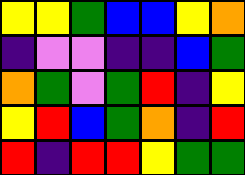[["yellow", "yellow", "green", "blue", "blue", "yellow", "orange"], ["indigo", "violet", "violet", "indigo", "indigo", "blue", "green"], ["orange", "green", "violet", "green", "red", "indigo", "yellow"], ["yellow", "red", "blue", "green", "orange", "indigo", "red"], ["red", "indigo", "red", "red", "yellow", "green", "green"]]